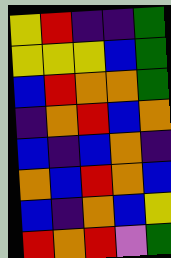[["yellow", "red", "indigo", "indigo", "green"], ["yellow", "yellow", "yellow", "blue", "green"], ["blue", "red", "orange", "orange", "green"], ["indigo", "orange", "red", "blue", "orange"], ["blue", "indigo", "blue", "orange", "indigo"], ["orange", "blue", "red", "orange", "blue"], ["blue", "indigo", "orange", "blue", "yellow"], ["red", "orange", "red", "violet", "green"]]